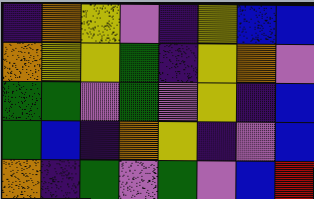[["indigo", "orange", "yellow", "violet", "indigo", "yellow", "blue", "blue"], ["orange", "yellow", "yellow", "green", "indigo", "yellow", "orange", "violet"], ["green", "green", "violet", "green", "violet", "yellow", "indigo", "blue"], ["green", "blue", "indigo", "orange", "yellow", "indigo", "violet", "blue"], ["orange", "indigo", "green", "violet", "green", "violet", "blue", "red"]]